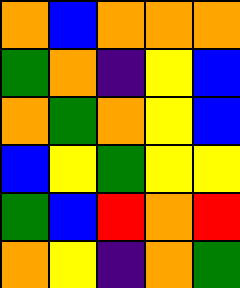[["orange", "blue", "orange", "orange", "orange"], ["green", "orange", "indigo", "yellow", "blue"], ["orange", "green", "orange", "yellow", "blue"], ["blue", "yellow", "green", "yellow", "yellow"], ["green", "blue", "red", "orange", "red"], ["orange", "yellow", "indigo", "orange", "green"]]